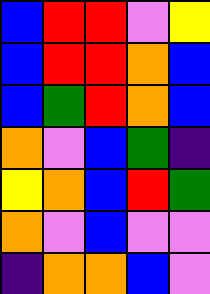[["blue", "red", "red", "violet", "yellow"], ["blue", "red", "red", "orange", "blue"], ["blue", "green", "red", "orange", "blue"], ["orange", "violet", "blue", "green", "indigo"], ["yellow", "orange", "blue", "red", "green"], ["orange", "violet", "blue", "violet", "violet"], ["indigo", "orange", "orange", "blue", "violet"]]